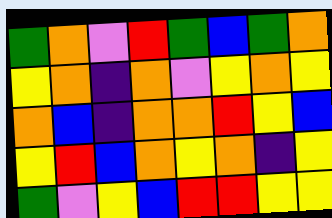[["green", "orange", "violet", "red", "green", "blue", "green", "orange"], ["yellow", "orange", "indigo", "orange", "violet", "yellow", "orange", "yellow"], ["orange", "blue", "indigo", "orange", "orange", "red", "yellow", "blue"], ["yellow", "red", "blue", "orange", "yellow", "orange", "indigo", "yellow"], ["green", "violet", "yellow", "blue", "red", "red", "yellow", "yellow"]]